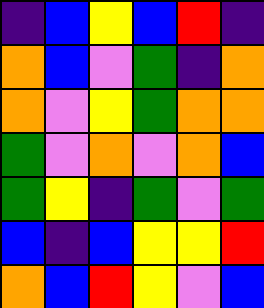[["indigo", "blue", "yellow", "blue", "red", "indigo"], ["orange", "blue", "violet", "green", "indigo", "orange"], ["orange", "violet", "yellow", "green", "orange", "orange"], ["green", "violet", "orange", "violet", "orange", "blue"], ["green", "yellow", "indigo", "green", "violet", "green"], ["blue", "indigo", "blue", "yellow", "yellow", "red"], ["orange", "blue", "red", "yellow", "violet", "blue"]]